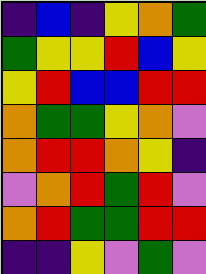[["indigo", "blue", "indigo", "yellow", "orange", "green"], ["green", "yellow", "yellow", "red", "blue", "yellow"], ["yellow", "red", "blue", "blue", "red", "red"], ["orange", "green", "green", "yellow", "orange", "violet"], ["orange", "red", "red", "orange", "yellow", "indigo"], ["violet", "orange", "red", "green", "red", "violet"], ["orange", "red", "green", "green", "red", "red"], ["indigo", "indigo", "yellow", "violet", "green", "violet"]]